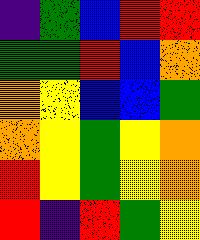[["indigo", "green", "blue", "red", "red"], ["green", "green", "red", "blue", "orange"], ["orange", "yellow", "blue", "blue", "green"], ["orange", "yellow", "green", "yellow", "orange"], ["red", "yellow", "green", "yellow", "orange"], ["red", "indigo", "red", "green", "yellow"]]